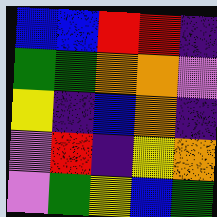[["blue", "blue", "red", "red", "indigo"], ["green", "green", "orange", "orange", "violet"], ["yellow", "indigo", "blue", "orange", "indigo"], ["violet", "red", "indigo", "yellow", "orange"], ["violet", "green", "yellow", "blue", "green"]]